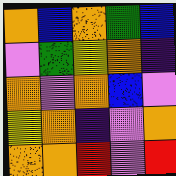[["orange", "blue", "orange", "green", "blue"], ["violet", "green", "yellow", "orange", "indigo"], ["orange", "violet", "orange", "blue", "violet"], ["yellow", "orange", "indigo", "violet", "orange"], ["orange", "orange", "red", "violet", "red"]]